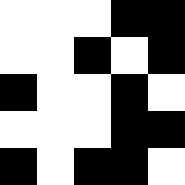[["white", "white", "white", "black", "black"], ["white", "white", "black", "white", "black"], ["black", "white", "white", "black", "white"], ["white", "white", "white", "black", "black"], ["black", "white", "black", "black", "white"]]